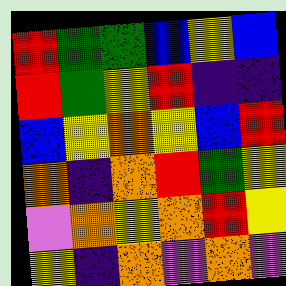[["red", "green", "green", "blue", "yellow", "blue"], ["red", "green", "yellow", "red", "indigo", "indigo"], ["blue", "yellow", "orange", "yellow", "blue", "red"], ["orange", "indigo", "orange", "red", "green", "yellow"], ["violet", "orange", "yellow", "orange", "red", "yellow"], ["yellow", "indigo", "orange", "violet", "orange", "violet"]]